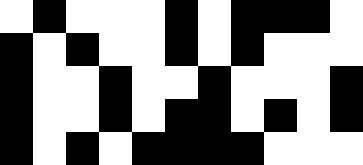[["white", "black", "white", "white", "white", "black", "white", "black", "black", "black", "white"], ["black", "white", "black", "white", "white", "black", "white", "black", "white", "white", "white"], ["black", "white", "white", "black", "white", "white", "black", "white", "white", "white", "black"], ["black", "white", "white", "black", "white", "black", "black", "white", "black", "white", "black"], ["black", "white", "black", "white", "black", "black", "black", "black", "white", "white", "white"]]